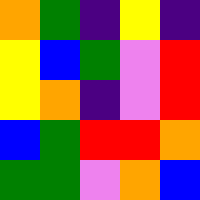[["orange", "green", "indigo", "yellow", "indigo"], ["yellow", "blue", "green", "violet", "red"], ["yellow", "orange", "indigo", "violet", "red"], ["blue", "green", "red", "red", "orange"], ["green", "green", "violet", "orange", "blue"]]